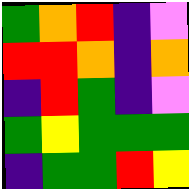[["green", "orange", "red", "indigo", "violet"], ["red", "red", "orange", "indigo", "orange"], ["indigo", "red", "green", "indigo", "violet"], ["green", "yellow", "green", "green", "green"], ["indigo", "green", "green", "red", "yellow"]]